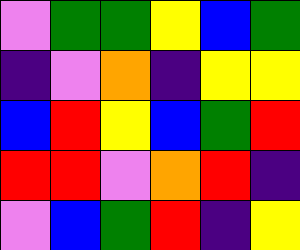[["violet", "green", "green", "yellow", "blue", "green"], ["indigo", "violet", "orange", "indigo", "yellow", "yellow"], ["blue", "red", "yellow", "blue", "green", "red"], ["red", "red", "violet", "orange", "red", "indigo"], ["violet", "blue", "green", "red", "indigo", "yellow"]]